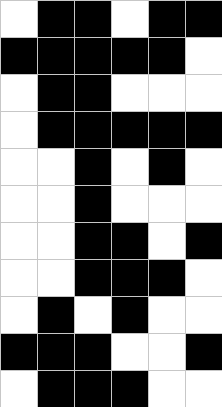[["white", "black", "black", "white", "black", "black"], ["black", "black", "black", "black", "black", "white"], ["white", "black", "black", "white", "white", "white"], ["white", "black", "black", "black", "black", "black"], ["white", "white", "black", "white", "black", "white"], ["white", "white", "black", "white", "white", "white"], ["white", "white", "black", "black", "white", "black"], ["white", "white", "black", "black", "black", "white"], ["white", "black", "white", "black", "white", "white"], ["black", "black", "black", "white", "white", "black"], ["white", "black", "black", "black", "white", "white"]]